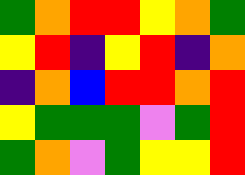[["green", "orange", "red", "red", "yellow", "orange", "green"], ["yellow", "red", "indigo", "yellow", "red", "indigo", "orange"], ["indigo", "orange", "blue", "red", "red", "orange", "red"], ["yellow", "green", "green", "green", "violet", "green", "red"], ["green", "orange", "violet", "green", "yellow", "yellow", "red"]]